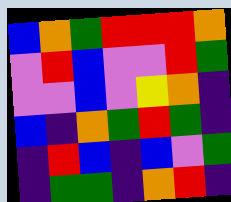[["blue", "orange", "green", "red", "red", "red", "orange"], ["violet", "red", "blue", "violet", "violet", "red", "green"], ["violet", "violet", "blue", "violet", "yellow", "orange", "indigo"], ["blue", "indigo", "orange", "green", "red", "green", "indigo"], ["indigo", "red", "blue", "indigo", "blue", "violet", "green"], ["indigo", "green", "green", "indigo", "orange", "red", "indigo"]]